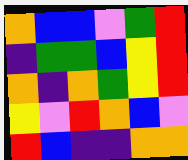[["orange", "blue", "blue", "violet", "green", "red"], ["indigo", "green", "green", "blue", "yellow", "red"], ["orange", "indigo", "orange", "green", "yellow", "red"], ["yellow", "violet", "red", "orange", "blue", "violet"], ["red", "blue", "indigo", "indigo", "orange", "orange"]]